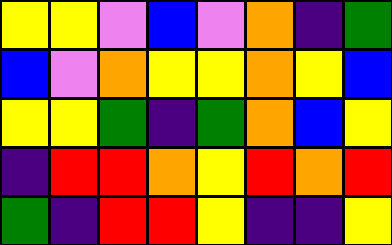[["yellow", "yellow", "violet", "blue", "violet", "orange", "indigo", "green"], ["blue", "violet", "orange", "yellow", "yellow", "orange", "yellow", "blue"], ["yellow", "yellow", "green", "indigo", "green", "orange", "blue", "yellow"], ["indigo", "red", "red", "orange", "yellow", "red", "orange", "red"], ["green", "indigo", "red", "red", "yellow", "indigo", "indigo", "yellow"]]